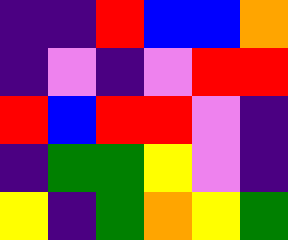[["indigo", "indigo", "red", "blue", "blue", "orange"], ["indigo", "violet", "indigo", "violet", "red", "red"], ["red", "blue", "red", "red", "violet", "indigo"], ["indigo", "green", "green", "yellow", "violet", "indigo"], ["yellow", "indigo", "green", "orange", "yellow", "green"]]